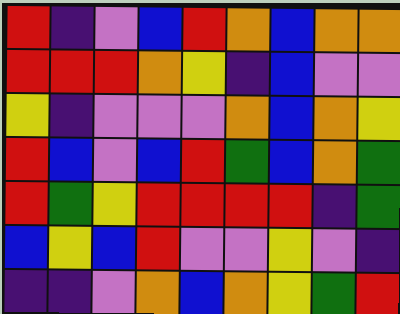[["red", "indigo", "violet", "blue", "red", "orange", "blue", "orange", "orange"], ["red", "red", "red", "orange", "yellow", "indigo", "blue", "violet", "violet"], ["yellow", "indigo", "violet", "violet", "violet", "orange", "blue", "orange", "yellow"], ["red", "blue", "violet", "blue", "red", "green", "blue", "orange", "green"], ["red", "green", "yellow", "red", "red", "red", "red", "indigo", "green"], ["blue", "yellow", "blue", "red", "violet", "violet", "yellow", "violet", "indigo"], ["indigo", "indigo", "violet", "orange", "blue", "orange", "yellow", "green", "red"]]